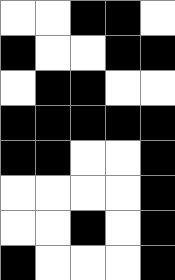[["white", "white", "black", "black", "white"], ["black", "white", "white", "black", "black"], ["white", "black", "black", "white", "white"], ["black", "black", "black", "black", "black"], ["black", "black", "white", "white", "black"], ["white", "white", "white", "white", "black"], ["white", "white", "black", "white", "black"], ["black", "white", "white", "white", "black"]]